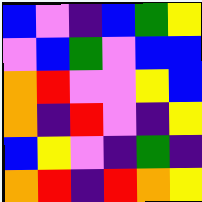[["blue", "violet", "indigo", "blue", "green", "yellow"], ["violet", "blue", "green", "violet", "blue", "blue"], ["orange", "red", "violet", "violet", "yellow", "blue"], ["orange", "indigo", "red", "violet", "indigo", "yellow"], ["blue", "yellow", "violet", "indigo", "green", "indigo"], ["orange", "red", "indigo", "red", "orange", "yellow"]]